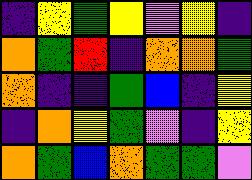[["indigo", "yellow", "green", "yellow", "violet", "yellow", "indigo"], ["orange", "green", "red", "indigo", "orange", "orange", "green"], ["orange", "indigo", "indigo", "green", "blue", "indigo", "yellow"], ["indigo", "orange", "yellow", "green", "violet", "indigo", "yellow"], ["orange", "green", "blue", "orange", "green", "green", "violet"]]